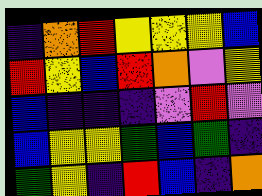[["indigo", "orange", "red", "yellow", "yellow", "yellow", "blue"], ["red", "yellow", "blue", "red", "orange", "violet", "yellow"], ["blue", "indigo", "indigo", "indigo", "violet", "red", "violet"], ["blue", "yellow", "yellow", "green", "blue", "green", "indigo"], ["green", "yellow", "indigo", "red", "blue", "indigo", "orange"]]